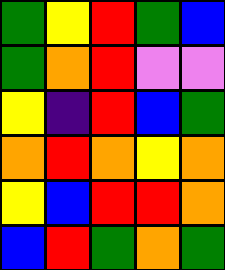[["green", "yellow", "red", "green", "blue"], ["green", "orange", "red", "violet", "violet"], ["yellow", "indigo", "red", "blue", "green"], ["orange", "red", "orange", "yellow", "orange"], ["yellow", "blue", "red", "red", "orange"], ["blue", "red", "green", "orange", "green"]]